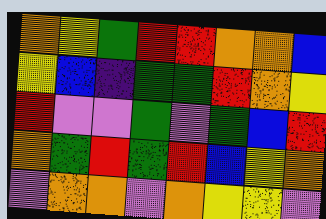[["orange", "yellow", "green", "red", "red", "orange", "orange", "blue"], ["yellow", "blue", "indigo", "green", "green", "red", "orange", "yellow"], ["red", "violet", "violet", "green", "violet", "green", "blue", "red"], ["orange", "green", "red", "green", "red", "blue", "yellow", "orange"], ["violet", "orange", "orange", "violet", "orange", "yellow", "yellow", "violet"]]